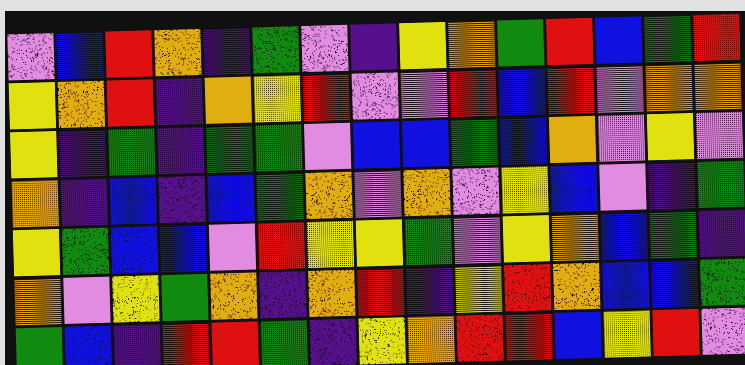[["violet", "blue", "red", "orange", "indigo", "green", "violet", "indigo", "yellow", "orange", "green", "red", "blue", "green", "red"], ["yellow", "orange", "red", "indigo", "orange", "yellow", "red", "violet", "violet", "red", "blue", "red", "violet", "orange", "orange"], ["yellow", "indigo", "green", "indigo", "green", "green", "violet", "blue", "blue", "green", "blue", "orange", "violet", "yellow", "violet"], ["orange", "indigo", "blue", "indigo", "blue", "green", "orange", "violet", "orange", "violet", "yellow", "blue", "violet", "indigo", "green"], ["yellow", "green", "blue", "blue", "violet", "red", "yellow", "yellow", "green", "violet", "yellow", "orange", "blue", "green", "indigo"], ["orange", "violet", "yellow", "green", "orange", "indigo", "orange", "red", "indigo", "yellow", "red", "orange", "blue", "blue", "green"], ["green", "blue", "indigo", "red", "red", "green", "indigo", "yellow", "orange", "red", "red", "blue", "yellow", "red", "violet"]]